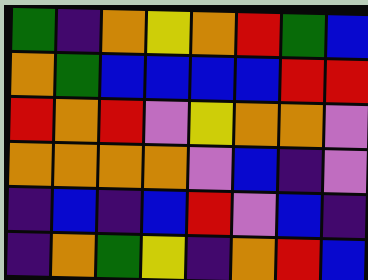[["green", "indigo", "orange", "yellow", "orange", "red", "green", "blue"], ["orange", "green", "blue", "blue", "blue", "blue", "red", "red"], ["red", "orange", "red", "violet", "yellow", "orange", "orange", "violet"], ["orange", "orange", "orange", "orange", "violet", "blue", "indigo", "violet"], ["indigo", "blue", "indigo", "blue", "red", "violet", "blue", "indigo"], ["indigo", "orange", "green", "yellow", "indigo", "orange", "red", "blue"]]